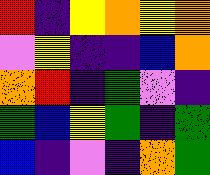[["red", "indigo", "yellow", "orange", "yellow", "orange"], ["violet", "yellow", "indigo", "indigo", "blue", "orange"], ["orange", "red", "indigo", "green", "violet", "indigo"], ["green", "blue", "yellow", "green", "indigo", "green"], ["blue", "indigo", "violet", "indigo", "orange", "green"]]